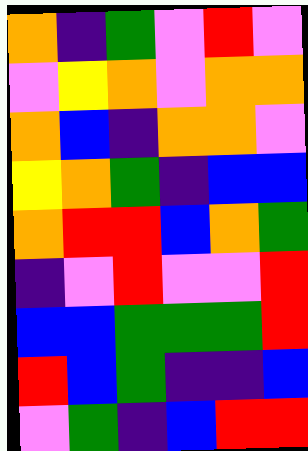[["orange", "indigo", "green", "violet", "red", "violet"], ["violet", "yellow", "orange", "violet", "orange", "orange"], ["orange", "blue", "indigo", "orange", "orange", "violet"], ["yellow", "orange", "green", "indigo", "blue", "blue"], ["orange", "red", "red", "blue", "orange", "green"], ["indigo", "violet", "red", "violet", "violet", "red"], ["blue", "blue", "green", "green", "green", "red"], ["red", "blue", "green", "indigo", "indigo", "blue"], ["violet", "green", "indigo", "blue", "red", "red"]]